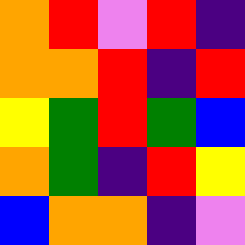[["orange", "red", "violet", "red", "indigo"], ["orange", "orange", "red", "indigo", "red"], ["yellow", "green", "red", "green", "blue"], ["orange", "green", "indigo", "red", "yellow"], ["blue", "orange", "orange", "indigo", "violet"]]